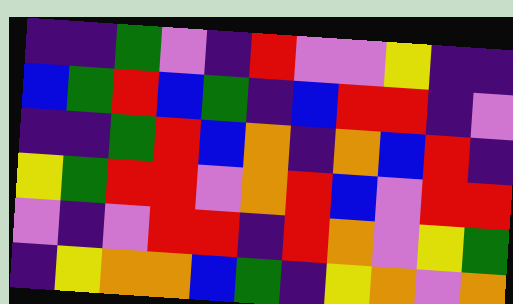[["indigo", "indigo", "green", "violet", "indigo", "red", "violet", "violet", "yellow", "indigo", "indigo"], ["blue", "green", "red", "blue", "green", "indigo", "blue", "red", "red", "indigo", "violet"], ["indigo", "indigo", "green", "red", "blue", "orange", "indigo", "orange", "blue", "red", "indigo"], ["yellow", "green", "red", "red", "violet", "orange", "red", "blue", "violet", "red", "red"], ["violet", "indigo", "violet", "red", "red", "indigo", "red", "orange", "violet", "yellow", "green"], ["indigo", "yellow", "orange", "orange", "blue", "green", "indigo", "yellow", "orange", "violet", "orange"]]